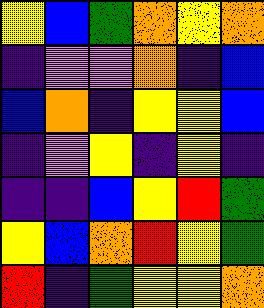[["yellow", "blue", "green", "orange", "yellow", "orange"], ["indigo", "violet", "violet", "orange", "indigo", "blue"], ["blue", "orange", "indigo", "yellow", "yellow", "blue"], ["indigo", "violet", "yellow", "indigo", "yellow", "indigo"], ["indigo", "indigo", "blue", "yellow", "red", "green"], ["yellow", "blue", "orange", "red", "yellow", "green"], ["red", "indigo", "green", "yellow", "yellow", "orange"]]